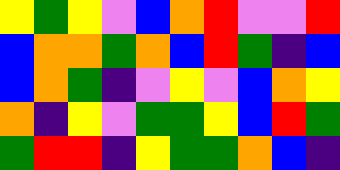[["yellow", "green", "yellow", "violet", "blue", "orange", "red", "violet", "violet", "red"], ["blue", "orange", "orange", "green", "orange", "blue", "red", "green", "indigo", "blue"], ["blue", "orange", "green", "indigo", "violet", "yellow", "violet", "blue", "orange", "yellow"], ["orange", "indigo", "yellow", "violet", "green", "green", "yellow", "blue", "red", "green"], ["green", "red", "red", "indigo", "yellow", "green", "green", "orange", "blue", "indigo"]]